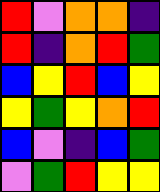[["red", "violet", "orange", "orange", "indigo"], ["red", "indigo", "orange", "red", "green"], ["blue", "yellow", "red", "blue", "yellow"], ["yellow", "green", "yellow", "orange", "red"], ["blue", "violet", "indigo", "blue", "green"], ["violet", "green", "red", "yellow", "yellow"]]